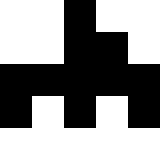[["white", "white", "black", "white", "white"], ["white", "white", "black", "black", "white"], ["black", "black", "black", "black", "black"], ["black", "white", "black", "white", "black"], ["white", "white", "white", "white", "white"]]